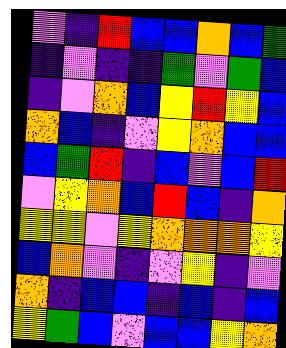[["violet", "indigo", "red", "blue", "blue", "orange", "blue", "green"], ["indigo", "violet", "indigo", "indigo", "green", "violet", "green", "blue"], ["indigo", "violet", "orange", "blue", "yellow", "red", "yellow", "blue"], ["orange", "blue", "indigo", "violet", "yellow", "orange", "blue", "blue"], ["blue", "green", "red", "indigo", "blue", "violet", "blue", "red"], ["violet", "yellow", "orange", "blue", "red", "blue", "indigo", "orange"], ["yellow", "yellow", "violet", "yellow", "orange", "orange", "orange", "yellow"], ["blue", "orange", "violet", "indigo", "violet", "yellow", "indigo", "violet"], ["orange", "indigo", "blue", "blue", "indigo", "blue", "indigo", "blue"], ["yellow", "green", "blue", "violet", "blue", "blue", "yellow", "orange"]]